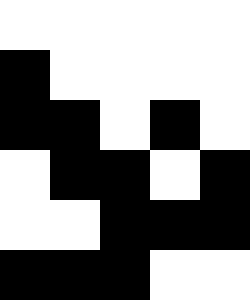[["white", "white", "white", "white", "white"], ["black", "white", "white", "white", "white"], ["black", "black", "white", "black", "white"], ["white", "black", "black", "white", "black"], ["white", "white", "black", "black", "black"], ["black", "black", "black", "white", "white"]]